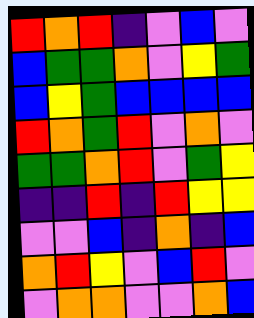[["red", "orange", "red", "indigo", "violet", "blue", "violet"], ["blue", "green", "green", "orange", "violet", "yellow", "green"], ["blue", "yellow", "green", "blue", "blue", "blue", "blue"], ["red", "orange", "green", "red", "violet", "orange", "violet"], ["green", "green", "orange", "red", "violet", "green", "yellow"], ["indigo", "indigo", "red", "indigo", "red", "yellow", "yellow"], ["violet", "violet", "blue", "indigo", "orange", "indigo", "blue"], ["orange", "red", "yellow", "violet", "blue", "red", "violet"], ["violet", "orange", "orange", "violet", "violet", "orange", "blue"]]